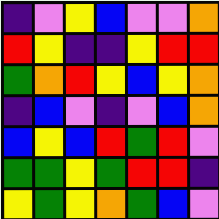[["indigo", "violet", "yellow", "blue", "violet", "violet", "orange"], ["red", "yellow", "indigo", "indigo", "yellow", "red", "red"], ["green", "orange", "red", "yellow", "blue", "yellow", "orange"], ["indigo", "blue", "violet", "indigo", "violet", "blue", "orange"], ["blue", "yellow", "blue", "red", "green", "red", "violet"], ["green", "green", "yellow", "green", "red", "red", "indigo"], ["yellow", "green", "yellow", "orange", "green", "blue", "violet"]]